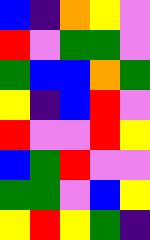[["blue", "indigo", "orange", "yellow", "violet"], ["red", "violet", "green", "green", "violet"], ["green", "blue", "blue", "orange", "green"], ["yellow", "indigo", "blue", "red", "violet"], ["red", "violet", "violet", "red", "yellow"], ["blue", "green", "red", "violet", "violet"], ["green", "green", "violet", "blue", "yellow"], ["yellow", "red", "yellow", "green", "indigo"]]